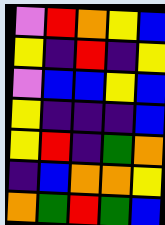[["violet", "red", "orange", "yellow", "blue"], ["yellow", "indigo", "red", "indigo", "yellow"], ["violet", "blue", "blue", "yellow", "blue"], ["yellow", "indigo", "indigo", "indigo", "blue"], ["yellow", "red", "indigo", "green", "orange"], ["indigo", "blue", "orange", "orange", "yellow"], ["orange", "green", "red", "green", "blue"]]